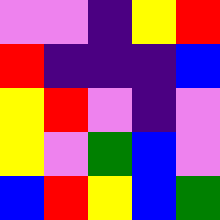[["violet", "violet", "indigo", "yellow", "red"], ["red", "indigo", "indigo", "indigo", "blue"], ["yellow", "red", "violet", "indigo", "violet"], ["yellow", "violet", "green", "blue", "violet"], ["blue", "red", "yellow", "blue", "green"]]